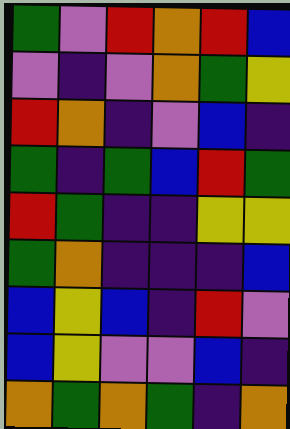[["green", "violet", "red", "orange", "red", "blue"], ["violet", "indigo", "violet", "orange", "green", "yellow"], ["red", "orange", "indigo", "violet", "blue", "indigo"], ["green", "indigo", "green", "blue", "red", "green"], ["red", "green", "indigo", "indigo", "yellow", "yellow"], ["green", "orange", "indigo", "indigo", "indigo", "blue"], ["blue", "yellow", "blue", "indigo", "red", "violet"], ["blue", "yellow", "violet", "violet", "blue", "indigo"], ["orange", "green", "orange", "green", "indigo", "orange"]]